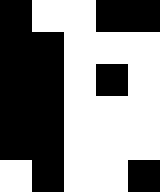[["black", "white", "white", "black", "black"], ["black", "black", "white", "white", "white"], ["black", "black", "white", "black", "white"], ["black", "black", "white", "white", "white"], ["black", "black", "white", "white", "white"], ["white", "black", "white", "white", "black"]]